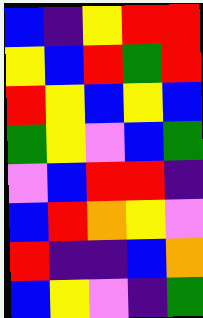[["blue", "indigo", "yellow", "red", "red"], ["yellow", "blue", "red", "green", "red"], ["red", "yellow", "blue", "yellow", "blue"], ["green", "yellow", "violet", "blue", "green"], ["violet", "blue", "red", "red", "indigo"], ["blue", "red", "orange", "yellow", "violet"], ["red", "indigo", "indigo", "blue", "orange"], ["blue", "yellow", "violet", "indigo", "green"]]